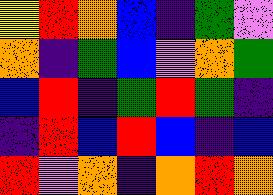[["yellow", "red", "orange", "blue", "indigo", "green", "violet"], ["orange", "indigo", "green", "blue", "violet", "orange", "green"], ["blue", "red", "indigo", "green", "red", "green", "indigo"], ["indigo", "red", "blue", "red", "blue", "indigo", "blue"], ["red", "violet", "orange", "indigo", "orange", "red", "orange"]]